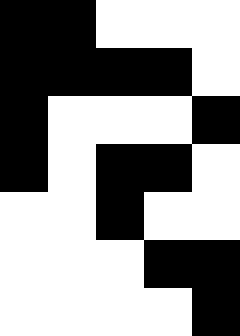[["black", "black", "white", "white", "white"], ["black", "black", "black", "black", "white"], ["black", "white", "white", "white", "black"], ["black", "white", "black", "black", "white"], ["white", "white", "black", "white", "white"], ["white", "white", "white", "black", "black"], ["white", "white", "white", "white", "black"]]